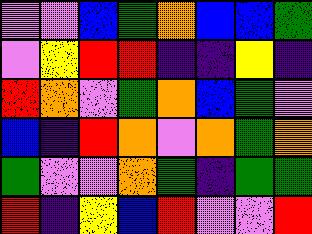[["violet", "violet", "blue", "green", "orange", "blue", "blue", "green"], ["violet", "yellow", "red", "red", "indigo", "indigo", "yellow", "indigo"], ["red", "orange", "violet", "green", "orange", "blue", "green", "violet"], ["blue", "indigo", "red", "orange", "violet", "orange", "green", "orange"], ["green", "violet", "violet", "orange", "green", "indigo", "green", "green"], ["red", "indigo", "yellow", "blue", "red", "violet", "violet", "red"]]